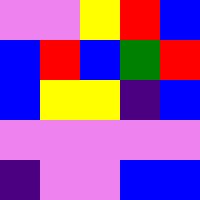[["violet", "violet", "yellow", "red", "blue"], ["blue", "red", "blue", "green", "red"], ["blue", "yellow", "yellow", "indigo", "blue"], ["violet", "violet", "violet", "violet", "violet"], ["indigo", "violet", "violet", "blue", "blue"]]